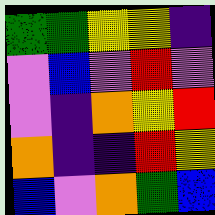[["green", "green", "yellow", "yellow", "indigo"], ["violet", "blue", "violet", "red", "violet"], ["violet", "indigo", "orange", "yellow", "red"], ["orange", "indigo", "indigo", "red", "yellow"], ["blue", "violet", "orange", "green", "blue"]]